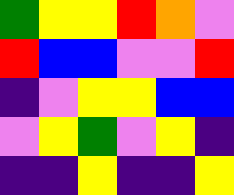[["green", "yellow", "yellow", "red", "orange", "violet"], ["red", "blue", "blue", "violet", "violet", "red"], ["indigo", "violet", "yellow", "yellow", "blue", "blue"], ["violet", "yellow", "green", "violet", "yellow", "indigo"], ["indigo", "indigo", "yellow", "indigo", "indigo", "yellow"]]